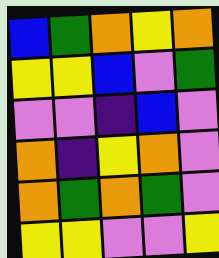[["blue", "green", "orange", "yellow", "orange"], ["yellow", "yellow", "blue", "violet", "green"], ["violet", "violet", "indigo", "blue", "violet"], ["orange", "indigo", "yellow", "orange", "violet"], ["orange", "green", "orange", "green", "violet"], ["yellow", "yellow", "violet", "violet", "yellow"]]